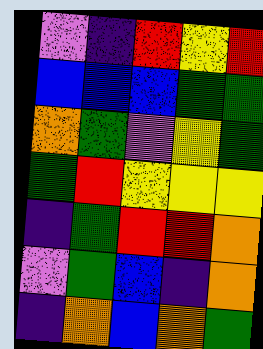[["violet", "indigo", "red", "yellow", "red"], ["blue", "blue", "blue", "green", "green"], ["orange", "green", "violet", "yellow", "green"], ["green", "red", "yellow", "yellow", "yellow"], ["indigo", "green", "red", "red", "orange"], ["violet", "green", "blue", "indigo", "orange"], ["indigo", "orange", "blue", "orange", "green"]]